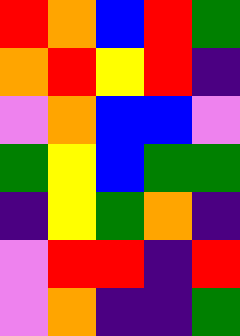[["red", "orange", "blue", "red", "green"], ["orange", "red", "yellow", "red", "indigo"], ["violet", "orange", "blue", "blue", "violet"], ["green", "yellow", "blue", "green", "green"], ["indigo", "yellow", "green", "orange", "indigo"], ["violet", "red", "red", "indigo", "red"], ["violet", "orange", "indigo", "indigo", "green"]]